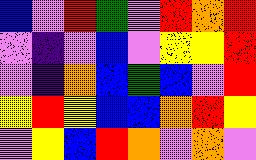[["blue", "violet", "red", "green", "violet", "red", "orange", "red"], ["violet", "indigo", "violet", "blue", "violet", "yellow", "yellow", "red"], ["violet", "indigo", "orange", "blue", "green", "blue", "violet", "red"], ["yellow", "red", "yellow", "blue", "blue", "orange", "red", "yellow"], ["violet", "yellow", "blue", "red", "orange", "violet", "orange", "violet"]]